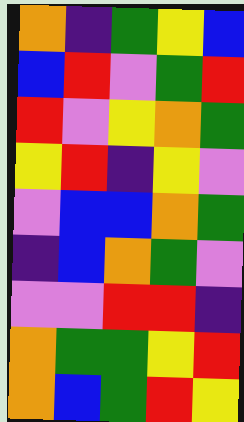[["orange", "indigo", "green", "yellow", "blue"], ["blue", "red", "violet", "green", "red"], ["red", "violet", "yellow", "orange", "green"], ["yellow", "red", "indigo", "yellow", "violet"], ["violet", "blue", "blue", "orange", "green"], ["indigo", "blue", "orange", "green", "violet"], ["violet", "violet", "red", "red", "indigo"], ["orange", "green", "green", "yellow", "red"], ["orange", "blue", "green", "red", "yellow"]]